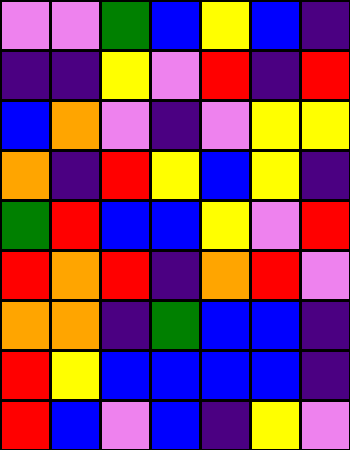[["violet", "violet", "green", "blue", "yellow", "blue", "indigo"], ["indigo", "indigo", "yellow", "violet", "red", "indigo", "red"], ["blue", "orange", "violet", "indigo", "violet", "yellow", "yellow"], ["orange", "indigo", "red", "yellow", "blue", "yellow", "indigo"], ["green", "red", "blue", "blue", "yellow", "violet", "red"], ["red", "orange", "red", "indigo", "orange", "red", "violet"], ["orange", "orange", "indigo", "green", "blue", "blue", "indigo"], ["red", "yellow", "blue", "blue", "blue", "blue", "indigo"], ["red", "blue", "violet", "blue", "indigo", "yellow", "violet"]]